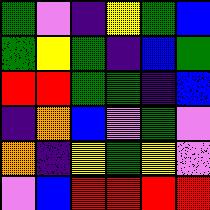[["green", "violet", "indigo", "yellow", "green", "blue"], ["green", "yellow", "green", "indigo", "blue", "green"], ["red", "red", "green", "green", "indigo", "blue"], ["indigo", "orange", "blue", "violet", "green", "violet"], ["orange", "indigo", "yellow", "green", "yellow", "violet"], ["violet", "blue", "red", "red", "red", "red"]]